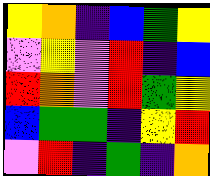[["yellow", "orange", "indigo", "blue", "green", "yellow"], ["violet", "yellow", "violet", "red", "indigo", "blue"], ["red", "orange", "violet", "red", "green", "yellow"], ["blue", "green", "green", "indigo", "yellow", "red"], ["violet", "red", "indigo", "green", "indigo", "orange"]]